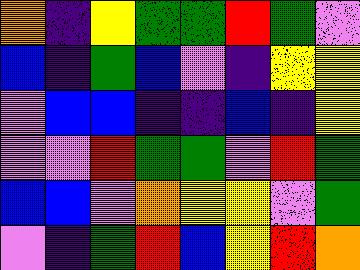[["orange", "indigo", "yellow", "green", "green", "red", "green", "violet"], ["blue", "indigo", "green", "blue", "violet", "indigo", "yellow", "yellow"], ["violet", "blue", "blue", "indigo", "indigo", "blue", "indigo", "yellow"], ["violet", "violet", "red", "green", "green", "violet", "red", "green"], ["blue", "blue", "violet", "orange", "yellow", "yellow", "violet", "green"], ["violet", "indigo", "green", "red", "blue", "yellow", "red", "orange"]]